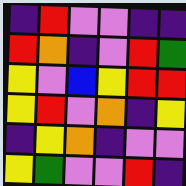[["indigo", "red", "violet", "violet", "indigo", "indigo"], ["red", "orange", "indigo", "violet", "red", "green"], ["yellow", "violet", "blue", "yellow", "red", "red"], ["yellow", "red", "violet", "orange", "indigo", "yellow"], ["indigo", "yellow", "orange", "indigo", "violet", "violet"], ["yellow", "green", "violet", "violet", "red", "indigo"]]